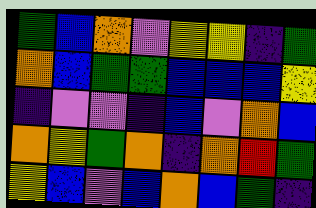[["green", "blue", "orange", "violet", "yellow", "yellow", "indigo", "green"], ["orange", "blue", "green", "green", "blue", "blue", "blue", "yellow"], ["indigo", "violet", "violet", "indigo", "blue", "violet", "orange", "blue"], ["orange", "yellow", "green", "orange", "indigo", "orange", "red", "green"], ["yellow", "blue", "violet", "blue", "orange", "blue", "green", "indigo"]]